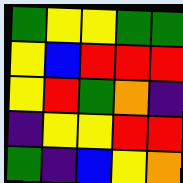[["green", "yellow", "yellow", "green", "green"], ["yellow", "blue", "red", "red", "red"], ["yellow", "red", "green", "orange", "indigo"], ["indigo", "yellow", "yellow", "red", "red"], ["green", "indigo", "blue", "yellow", "orange"]]